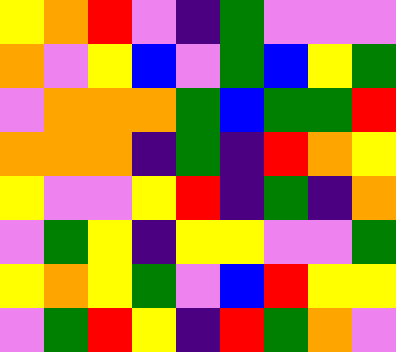[["yellow", "orange", "red", "violet", "indigo", "green", "violet", "violet", "violet"], ["orange", "violet", "yellow", "blue", "violet", "green", "blue", "yellow", "green"], ["violet", "orange", "orange", "orange", "green", "blue", "green", "green", "red"], ["orange", "orange", "orange", "indigo", "green", "indigo", "red", "orange", "yellow"], ["yellow", "violet", "violet", "yellow", "red", "indigo", "green", "indigo", "orange"], ["violet", "green", "yellow", "indigo", "yellow", "yellow", "violet", "violet", "green"], ["yellow", "orange", "yellow", "green", "violet", "blue", "red", "yellow", "yellow"], ["violet", "green", "red", "yellow", "indigo", "red", "green", "orange", "violet"]]